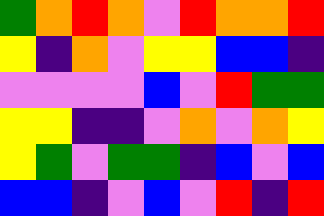[["green", "orange", "red", "orange", "violet", "red", "orange", "orange", "red"], ["yellow", "indigo", "orange", "violet", "yellow", "yellow", "blue", "blue", "indigo"], ["violet", "violet", "violet", "violet", "blue", "violet", "red", "green", "green"], ["yellow", "yellow", "indigo", "indigo", "violet", "orange", "violet", "orange", "yellow"], ["yellow", "green", "violet", "green", "green", "indigo", "blue", "violet", "blue"], ["blue", "blue", "indigo", "violet", "blue", "violet", "red", "indigo", "red"]]